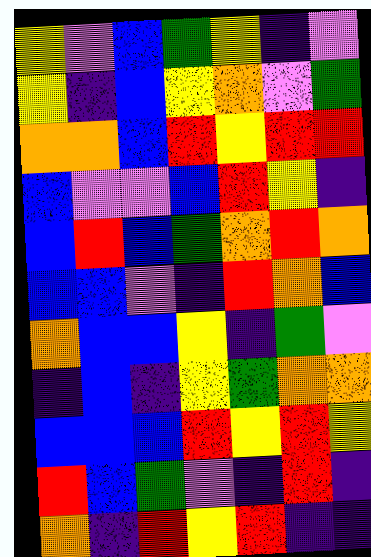[["yellow", "violet", "blue", "green", "yellow", "indigo", "violet"], ["yellow", "indigo", "blue", "yellow", "orange", "violet", "green"], ["orange", "orange", "blue", "red", "yellow", "red", "red"], ["blue", "violet", "violet", "blue", "red", "yellow", "indigo"], ["blue", "red", "blue", "green", "orange", "red", "orange"], ["blue", "blue", "violet", "indigo", "red", "orange", "blue"], ["orange", "blue", "blue", "yellow", "indigo", "green", "violet"], ["indigo", "blue", "indigo", "yellow", "green", "orange", "orange"], ["blue", "blue", "blue", "red", "yellow", "red", "yellow"], ["red", "blue", "green", "violet", "indigo", "red", "indigo"], ["orange", "indigo", "red", "yellow", "red", "indigo", "indigo"]]